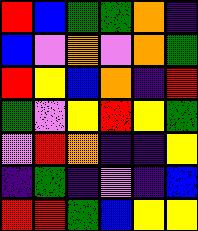[["red", "blue", "green", "green", "orange", "indigo"], ["blue", "violet", "orange", "violet", "orange", "green"], ["red", "yellow", "blue", "orange", "indigo", "red"], ["green", "violet", "yellow", "red", "yellow", "green"], ["violet", "red", "orange", "indigo", "indigo", "yellow"], ["indigo", "green", "indigo", "violet", "indigo", "blue"], ["red", "red", "green", "blue", "yellow", "yellow"]]